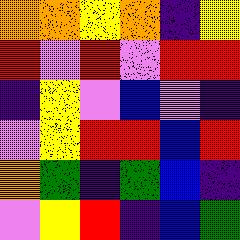[["orange", "orange", "yellow", "orange", "indigo", "yellow"], ["red", "violet", "red", "violet", "red", "red"], ["indigo", "yellow", "violet", "blue", "violet", "indigo"], ["violet", "yellow", "red", "red", "blue", "red"], ["orange", "green", "indigo", "green", "blue", "indigo"], ["violet", "yellow", "red", "indigo", "blue", "green"]]